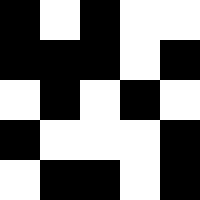[["black", "white", "black", "white", "white"], ["black", "black", "black", "white", "black"], ["white", "black", "white", "black", "white"], ["black", "white", "white", "white", "black"], ["white", "black", "black", "white", "black"]]